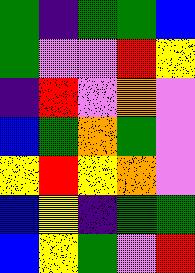[["green", "indigo", "green", "green", "blue"], ["green", "violet", "violet", "red", "yellow"], ["indigo", "red", "violet", "orange", "violet"], ["blue", "green", "orange", "green", "violet"], ["yellow", "red", "yellow", "orange", "violet"], ["blue", "yellow", "indigo", "green", "green"], ["blue", "yellow", "green", "violet", "red"]]